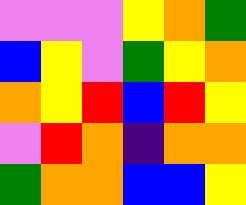[["violet", "violet", "violet", "yellow", "orange", "green"], ["blue", "yellow", "violet", "green", "yellow", "orange"], ["orange", "yellow", "red", "blue", "red", "yellow"], ["violet", "red", "orange", "indigo", "orange", "orange"], ["green", "orange", "orange", "blue", "blue", "yellow"]]